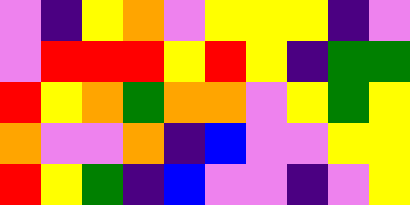[["violet", "indigo", "yellow", "orange", "violet", "yellow", "yellow", "yellow", "indigo", "violet"], ["violet", "red", "red", "red", "yellow", "red", "yellow", "indigo", "green", "green"], ["red", "yellow", "orange", "green", "orange", "orange", "violet", "yellow", "green", "yellow"], ["orange", "violet", "violet", "orange", "indigo", "blue", "violet", "violet", "yellow", "yellow"], ["red", "yellow", "green", "indigo", "blue", "violet", "violet", "indigo", "violet", "yellow"]]